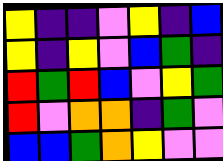[["yellow", "indigo", "indigo", "violet", "yellow", "indigo", "blue"], ["yellow", "indigo", "yellow", "violet", "blue", "green", "indigo"], ["red", "green", "red", "blue", "violet", "yellow", "green"], ["red", "violet", "orange", "orange", "indigo", "green", "violet"], ["blue", "blue", "green", "orange", "yellow", "violet", "violet"]]